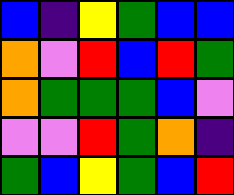[["blue", "indigo", "yellow", "green", "blue", "blue"], ["orange", "violet", "red", "blue", "red", "green"], ["orange", "green", "green", "green", "blue", "violet"], ["violet", "violet", "red", "green", "orange", "indigo"], ["green", "blue", "yellow", "green", "blue", "red"]]